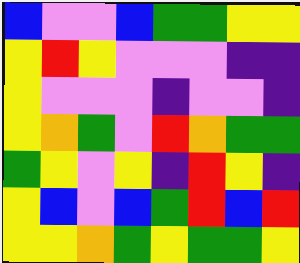[["blue", "violet", "violet", "blue", "green", "green", "yellow", "yellow"], ["yellow", "red", "yellow", "violet", "violet", "violet", "indigo", "indigo"], ["yellow", "violet", "violet", "violet", "indigo", "violet", "violet", "indigo"], ["yellow", "orange", "green", "violet", "red", "orange", "green", "green"], ["green", "yellow", "violet", "yellow", "indigo", "red", "yellow", "indigo"], ["yellow", "blue", "violet", "blue", "green", "red", "blue", "red"], ["yellow", "yellow", "orange", "green", "yellow", "green", "green", "yellow"]]